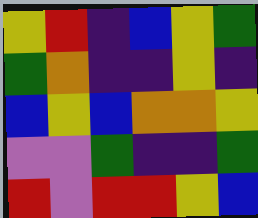[["yellow", "red", "indigo", "blue", "yellow", "green"], ["green", "orange", "indigo", "indigo", "yellow", "indigo"], ["blue", "yellow", "blue", "orange", "orange", "yellow"], ["violet", "violet", "green", "indigo", "indigo", "green"], ["red", "violet", "red", "red", "yellow", "blue"]]